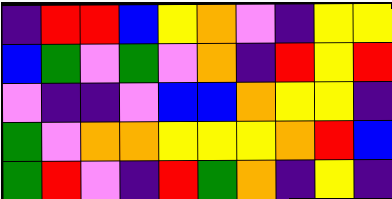[["indigo", "red", "red", "blue", "yellow", "orange", "violet", "indigo", "yellow", "yellow"], ["blue", "green", "violet", "green", "violet", "orange", "indigo", "red", "yellow", "red"], ["violet", "indigo", "indigo", "violet", "blue", "blue", "orange", "yellow", "yellow", "indigo"], ["green", "violet", "orange", "orange", "yellow", "yellow", "yellow", "orange", "red", "blue"], ["green", "red", "violet", "indigo", "red", "green", "orange", "indigo", "yellow", "indigo"]]